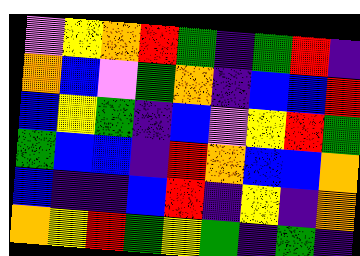[["violet", "yellow", "orange", "red", "green", "indigo", "green", "red", "indigo"], ["orange", "blue", "violet", "green", "orange", "indigo", "blue", "blue", "red"], ["blue", "yellow", "green", "indigo", "blue", "violet", "yellow", "red", "green"], ["green", "blue", "blue", "indigo", "red", "orange", "blue", "blue", "orange"], ["blue", "indigo", "indigo", "blue", "red", "indigo", "yellow", "indigo", "orange"], ["orange", "yellow", "red", "green", "yellow", "green", "indigo", "green", "indigo"]]